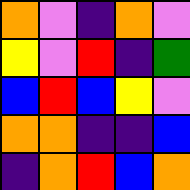[["orange", "violet", "indigo", "orange", "violet"], ["yellow", "violet", "red", "indigo", "green"], ["blue", "red", "blue", "yellow", "violet"], ["orange", "orange", "indigo", "indigo", "blue"], ["indigo", "orange", "red", "blue", "orange"]]